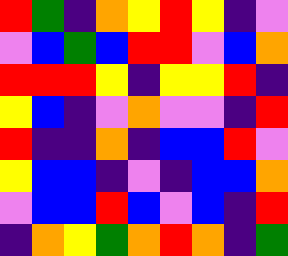[["red", "green", "indigo", "orange", "yellow", "red", "yellow", "indigo", "violet"], ["violet", "blue", "green", "blue", "red", "red", "violet", "blue", "orange"], ["red", "red", "red", "yellow", "indigo", "yellow", "yellow", "red", "indigo"], ["yellow", "blue", "indigo", "violet", "orange", "violet", "violet", "indigo", "red"], ["red", "indigo", "indigo", "orange", "indigo", "blue", "blue", "red", "violet"], ["yellow", "blue", "blue", "indigo", "violet", "indigo", "blue", "blue", "orange"], ["violet", "blue", "blue", "red", "blue", "violet", "blue", "indigo", "red"], ["indigo", "orange", "yellow", "green", "orange", "red", "orange", "indigo", "green"]]